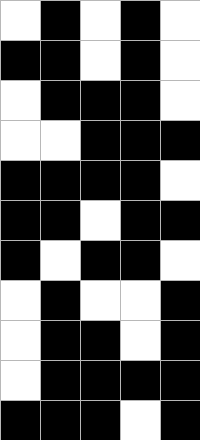[["white", "black", "white", "black", "white"], ["black", "black", "white", "black", "white"], ["white", "black", "black", "black", "white"], ["white", "white", "black", "black", "black"], ["black", "black", "black", "black", "white"], ["black", "black", "white", "black", "black"], ["black", "white", "black", "black", "white"], ["white", "black", "white", "white", "black"], ["white", "black", "black", "white", "black"], ["white", "black", "black", "black", "black"], ["black", "black", "black", "white", "black"]]